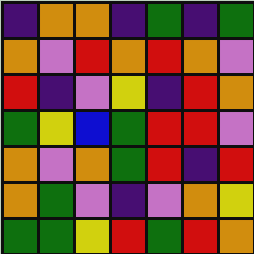[["indigo", "orange", "orange", "indigo", "green", "indigo", "green"], ["orange", "violet", "red", "orange", "red", "orange", "violet"], ["red", "indigo", "violet", "yellow", "indigo", "red", "orange"], ["green", "yellow", "blue", "green", "red", "red", "violet"], ["orange", "violet", "orange", "green", "red", "indigo", "red"], ["orange", "green", "violet", "indigo", "violet", "orange", "yellow"], ["green", "green", "yellow", "red", "green", "red", "orange"]]